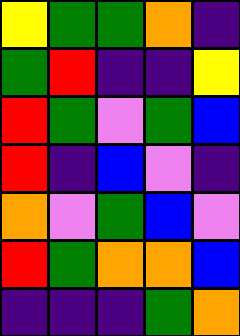[["yellow", "green", "green", "orange", "indigo"], ["green", "red", "indigo", "indigo", "yellow"], ["red", "green", "violet", "green", "blue"], ["red", "indigo", "blue", "violet", "indigo"], ["orange", "violet", "green", "blue", "violet"], ["red", "green", "orange", "orange", "blue"], ["indigo", "indigo", "indigo", "green", "orange"]]